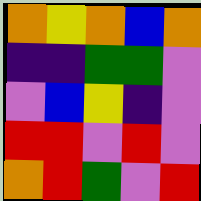[["orange", "yellow", "orange", "blue", "orange"], ["indigo", "indigo", "green", "green", "violet"], ["violet", "blue", "yellow", "indigo", "violet"], ["red", "red", "violet", "red", "violet"], ["orange", "red", "green", "violet", "red"]]